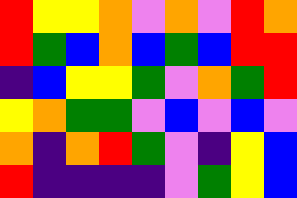[["red", "yellow", "yellow", "orange", "violet", "orange", "violet", "red", "orange"], ["red", "green", "blue", "orange", "blue", "green", "blue", "red", "red"], ["indigo", "blue", "yellow", "yellow", "green", "violet", "orange", "green", "red"], ["yellow", "orange", "green", "green", "violet", "blue", "violet", "blue", "violet"], ["orange", "indigo", "orange", "red", "green", "violet", "indigo", "yellow", "blue"], ["red", "indigo", "indigo", "indigo", "indigo", "violet", "green", "yellow", "blue"]]